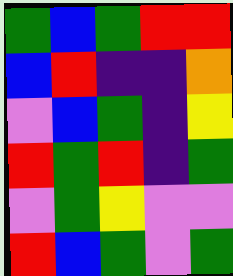[["green", "blue", "green", "red", "red"], ["blue", "red", "indigo", "indigo", "orange"], ["violet", "blue", "green", "indigo", "yellow"], ["red", "green", "red", "indigo", "green"], ["violet", "green", "yellow", "violet", "violet"], ["red", "blue", "green", "violet", "green"]]